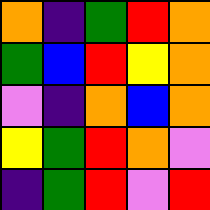[["orange", "indigo", "green", "red", "orange"], ["green", "blue", "red", "yellow", "orange"], ["violet", "indigo", "orange", "blue", "orange"], ["yellow", "green", "red", "orange", "violet"], ["indigo", "green", "red", "violet", "red"]]